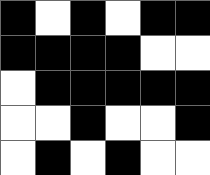[["black", "white", "black", "white", "black", "black"], ["black", "black", "black", "black", "white", "white"], ["white", "black", "black", "black", "black", "black"], ["white", "white", "black", "white", "white", "black"], ["white", "black", "white", "black", "white", "white"]]